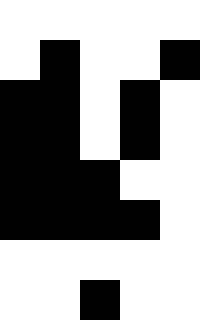[["white", "white", "white", "white", "white"], ["white", "black", "white", "white", "black"], ["black", "black", "white", "black", "white"], ["black", "black", "white", "black", "white"], ["black", "black", "black", "white", "white"], ["black", "black", "black", "black", "white"], ["white", "white", "white", "white", "white"], ["white", "white", "black", "white", "white"]]